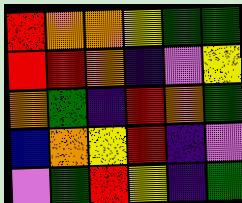[["red", "orange", "orange", "yellow", "green", "green"], ["red", "red", "orange", "indigo", "violet", "yellow"], ["orange", "green", "indigo", "red", "orange", "green"], ["blue", "orange", "yellow", "red", "indigo", "violet"], ["violet", "green", "red", "yellow", "indigo", "green"]]